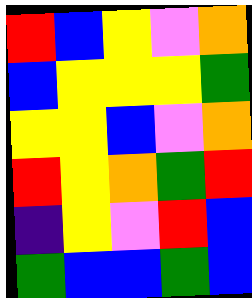[["red", "blue", "yellow", "violet", "orange"], ["blue", "yellow", "yellow", "yellow", "green"], ["yellow", "yellow", "blue", "violet", "orange"], ["red", "yellow", "orange", "green", "red"], ["indigo", "yellow", "violet", "red", "blue"], ["green", "blue", "blue", "green", "blue"]]